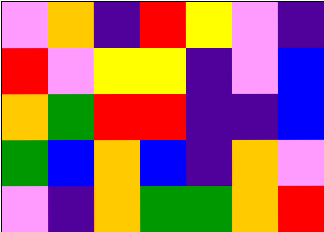[["violet", "orange", "indigo", "red", "yellow", "violet", "indigo"], ["red", "violet", "yellow", "yellow", "indigo", "violet", "blue"], ["orange", "green", "red", "red", "indigo", "indigo", "blue"], ["green", "blue", "orange", "blue", "indigo", "orange", "violet"], ["violet", "indigo", "orange", "green", "green", "orange", "red"]]